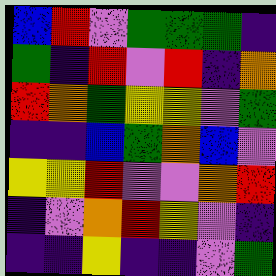[["blue", "red", "violet", "green", "green", "green", "indigo"], ["green", "indigo", "red", "violet", "red", "indigo", "orange"], ["red", "orange", "green", "yellow", "yellow", "violet", "green"], ["indigo", "indigo", "blue", "green", "orange", "blue", "violet"], ["yellow", "yellow", "red", "violet", "violet", "orange", "red"], ["indigo", "violet", "orange", "red", "yellow", "violet", "indigo"], ["indigo", "indigo", "yellow", "indigo", "indigo", "violet", "green"]]